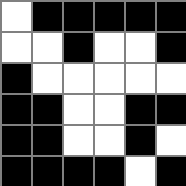[["white", "black", "black", "black", "black", "black"], ["white", "white", "black", "white", "white", "black"], ["black", "white", "white", "white", "white", "white"], ["black", "black", "white", "white", "black", "black"], ["black", "black", "white", "white", "black", "white"], ["black", "black", "black", "black", "white", "black"]]